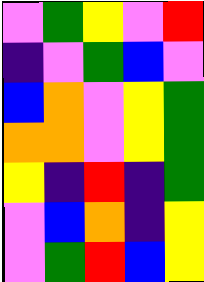[["violet", "green", "yellow", "violet", "red"], ["indigo", "violet", "green", "blue", "violet"], ["blue", "orange", "violet", "yellow", "green"], ["orange", "orange", "violet", "yellow", "green"], ["yellow", "indigo", "red", "indigo", "green"], ["violet", "blue", "orange", "indigo", "yellow"], ["violet", "green", "red", "blue", "yellow"]]